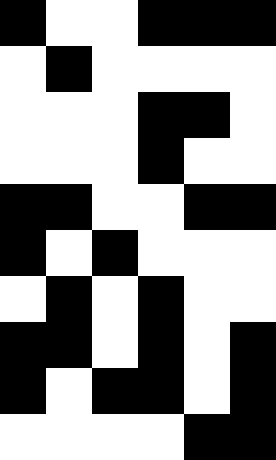[["black", "white", "white", "black", "black", "black"], ["white", "black", "white", "white", "white", "white"], ["white", "white", "white", "black", "black", "white"], ["white", "white", "white", "black", "white", "white"], ["black", "black", "white", "white", "black", "black"], ["black", "white", "black", "white", "white", "white"], ["white", "black", "white", "black", "white", "white"], ["black", "black", "white", "black", "white", "black"], ["black", "white", "black", "black", "white", "black"], ["white", "white", "white", "white", "black", "black"]]